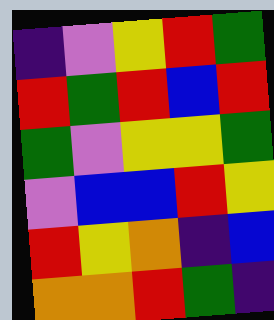[["indigo", "violet", "yellow", "red", "green"], ["red", "green", "red", "blue", "red"], ["green", "violet", "yellow", "yellow", "green"], ["violet", "blue", "blue", "red", "yellow"], ["red", "yellow", "orange", "indigo", "blue"], ["orange", "orange", "red", "green", "indigo"]]